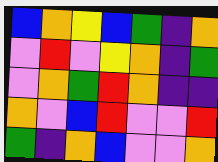[["blue", "orange", "yellow", "blue", "green", "indigo", "orange"], ["violet", "red", "violet", "yellow", "orange", "indigo", "green"], ["violet", "orange", "green", "red", "orange", "indigo", "indigo"], ["orange", "violet", "blue", "red", "violet", "violet", "red"], ["green", "indigo", "orange", "blue", "violet", "violet", "orange"]]